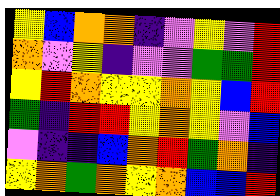[["yellow", "blue", "orange", "orange", "indigo", "violet", "yellow", "violet", "red"], ["orange", "violet", "yellow", "indigo", "violet", "violet", "green", "green", "red"], ["yellow", "red", "orange", "yellow", "yellow", "orange", "yellow", "blue", "red"], ["green", "indigo", "red", "red", "yellow", "orange", "yellow", "violet", "blue"], ["violet", "indigo", "indigo", "blue", "orange", "red", "green", "orange", "indigo"], ["yellow", "orange", "green", "orange", "yellow", "orange", "blue", "blue", "red"]]